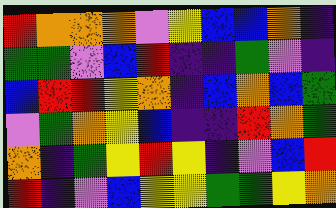[["red", "orange", "orange", "orange", "violet", "yellow", "blue", "blue", "orange", "indigo"], ["green", "green", "violet", "blue", "red", "indigo", "indigo", "green", "violet", "indigo"], ["blue", "red", "red", "yellow", "orange", "indigo", "blue", "orange", "blue", "green"], ["violet", "green", "orange", "yellow", "blue", "indigo", "indigo", "red", "orange", "green"], ["orange", "indigo", "green", "yellow", "red", "yellow", "indigo", "violet", "blue", "red"], ["red", "indigo", "violet", "blue", "yellow", "yellow", "green", "green", "yellow", "orange"]]